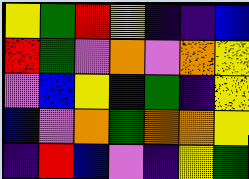[["yellow", "green", "red", "yellow", "indigo", "indigo", "blue"], ["red", "green", "violet", "orange", "violet", "orange", "yellow"], ["violet", "blue", "yellow", "indigo", "green", "indigo", "yellow"], ["blue", "violet", "orange", "green", "orange", "orange", "yellow"], ["indigo", "red", "blue", "violet", "indigo", "yellow", "green"]]